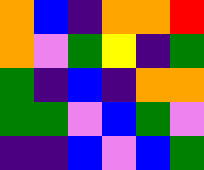[["orange", "blue", "indigo", "orange", "orange", "red"], ["orange", "violet", "green", "yellow", "indigo", "green"], ["green", "indigo", "blue", "indigo", "orange", "orange"], ["green", "green", "violet", "blue", "green", "violet"], ["indigo", "indigo", "blue", "violet", "blue", "green"]]